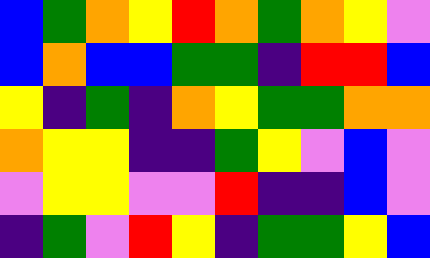[["blue", "green", "orange", "yellow", "red", "orange", "green", "orange", "yellow", "violet"], ["blue", "orange", "blue", "blue", "green", "green", "indigo", "red", "red", "blue"], ["yellow", "indigo", "green", "indigo", "orange", "yellow", "green", "green", "orange", "orange"], ["orange", "yellow", "yellow", "indigo", "indigo", "green", "yellow", "violet", "blue", "violet"], ["violet", "yellow", "yellow", "violet", "violet", "red", "indigo", "indigo", "blue", "violet"], ["indigo", "green", "violet", "red", "yellow", "indigo", "green", "green", "yellow", "blue"]]